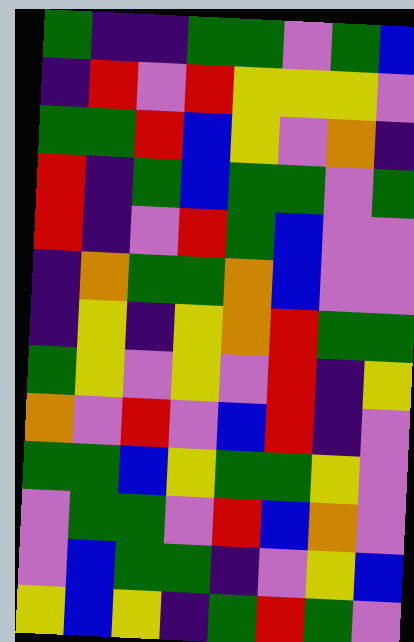[["green", "indigo", "indigo", "green", "green", "violet", "green", "blue"], ["indigo", "red", "violet", "red", "yellow", "yellow", "yellow", "violet"], ["green", "green", "red", "blue", "yellow", "violet", "orange", "indigo"], ["red", "indigo", "green", "blue", "green", "green", "violet", "green"], ["red", "indigo", "violet", "red", "green", "blue", "violet", "violet"], ["indigo", "orange", "green", "green", "orange", "blue", "violet", "violet"], ["indigo", "yellow", "indigo", "yellow", "orange", "red", "green", "green"], ["green", "yellow", "violet", "yellow", "violet", "red", "indigo", "yellow"], ["orange", "violet", "red", "violet", "blue", "red", "indigo", "violet"], ["green", "green", "blue", "yellow", "green", "green", "yellow", "violet"], ["violet", "green", "green", "violet", "red", "blue", "orange", "violet"], ["violet", "blue", "green", "green", "indigo", "violet", "yellow", "blue"], ["yellow", "blue", "yellow", "indigo", "green", "red", "green", "violet"]]